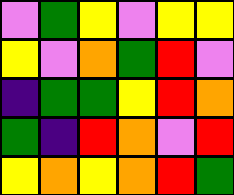[["violet", "green", "yellow", "violet", "yellow", "yellow"], ["yellow", "violet", "orange", "green", "red", "violet"], ["indigo", "green", "green", "yellow", "red", "orange"], ["green", "indigo", "red", "orange", "violet", "red"], ["yellow", "orange", "yellow", "orange", "red", "green"]]